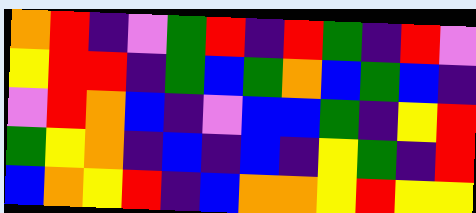[["orange", "red", "indigo", "violet", "green", "red", "indigo", "red", "green", "indigo", "red", "violet"], ["yellow", "red", "red", "indigo", "green", "blue", "green", "orange", "blue", "green", "blue", "indigo"], ["violet", "red", "orange", "blue", "indigo", "violet", "blue", "blue", "green", "indigo", "yellow", "red"], ["green", "yellow", "orange", "indigo", "blue", "indigo", "blue", "indigo", "yellow", "green", "indigo", "red"], ["blue", "orange", "yellow", "red", "indigo", "blue", "orange", "orange", "yellow", "red", "yellow", "yellow"]]